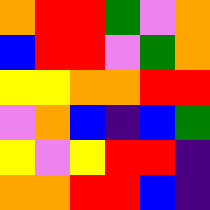[["orange", "red", "red", "green", "violet", "orange"], ["blue", "red", "red", "violet", "green", "orange"], ["yellow", "yellow", "orange", "orange", "red", "red"], ["violet", "orange", "blue", "indigo", "blue", "green"], ["yellow", "violet", "yellow", "red", "red", "indigo"], ["orange", "orange", "red", "red", "blue", "indigo"]]